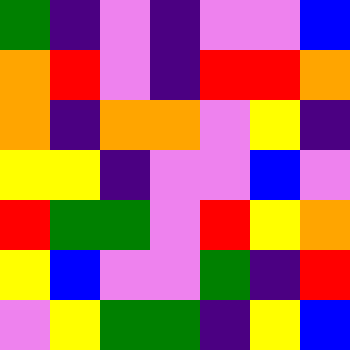[["green", "indigo", "violet", "indigo", "violet", "violet", "blue"], ["orange", "red", "violet", "indigo", "red", "red", "orange"], ["orange", "indigo", "orange", "orange", "violet", "yellow", "indigo"], ["yellow", "yellow", "indigo", "violet", "violet", "blue", "violet"], ["red", "green", "green", "violet", "red", "yellow", "orange"], ["yellow", "blue", "violet", "violet", "green", "indigo", "red"], ["violet", "yellow", "green", "green", "indigo", "yellow", "blue"]]